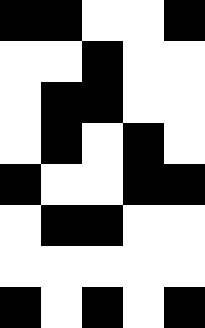[["black", "black", "white", "white", "black"], ["white", "white", "black", "white", "white"], ["white", "black", "black", "white", "white"], ["white", "black", "white", "black", "white"], ["black", "white", "white", "black", "black"], ["white", "black", "black", "white", "white"], ["white", "white", "white", "white", "white"], ["black", "white", "black", "white", "black"]]